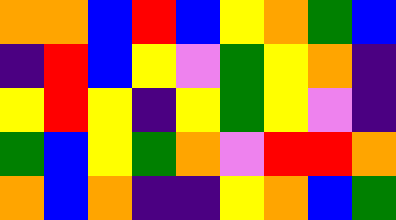[["orange", "orange", "blue", "red", "blue", "yellow", "orange", "green", "blue"], ["indigo", "red", "blue", "yellow", "violet", "green", "yellow", "orange", "indigo"], ["yellow", "red", "yellow", "indigo", "yellow", "green", "yellow", "violet", "indigo"], ["green", "blue", "yellow", "green", "orange", "violet", "red", "red", "orange"], ["orange", "blue", "orange", "indigo", "indigo", "yellow", "orange", "blue", "green"]]